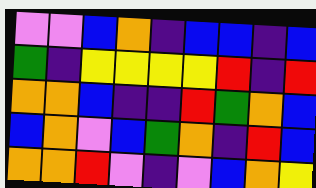[["violet", "violet", "blue", "orange", "indigo", "blue", "blue", "indigo", "blue"], ["green", "indigo", "yellow", "yellow", "yellow", "yellow", "red", "indigo", "red"], ["orange", "orange", "blue", "indigo", "indigo", "red", "green", "orange", "blue"], ["blue", "orange", "violet", "blue", "green", "orange", "indigo", "red", "blue"], ["orange", "orange", "red", "violet", "indigo", "violet", "blue", "orange", "yellow"]]